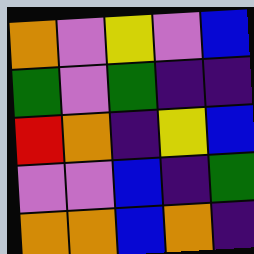[["orange", "violet", "yellow", "violet", "blue"], ["green", "violet", "green", "indigo", "indigo"], ["red", "orange", "indigo", "yellow", "blue"], ["violet", "violet", "blue", "indigo", "green"], ["orange", "orange", "blue", "orange", "indigo"]]